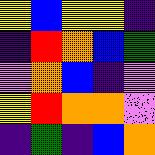[["yellow", "blue", "yellow", "yellow", "indigo"], ["indigo", "red", "orange", "blue", "green"], ["violet", "orange", "blue", "indigo", "violet"], ["yellow", "red", "orange", "orange", "violet"], ["indigo", "green", "indigo", "blue", "orange"]]